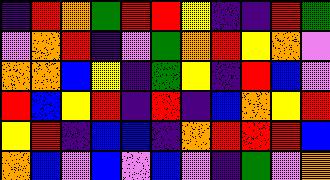[["indigo", "red", "orange", "green", "red", "red", "yellow", "indigo", "indigo", "red", "green"], ["violet", "orange", "red", "indigo", "violet", "green", "orange", "red", "yellow", "orange", "violet"], ["orange", "orange", "blue", "yellow", "indigo", "green", "yellow", "indigo", "red", "blue", "violet"], ["red", "blue", "yellow", "red", "indigo", "red", "indigo", "blue", "orange", "yellow", "red"], ["yellow", "red", "indigo", "blue", "blue", "indigo", "orange", "red", "red", "red", "blue"], ["orange", "blue", "violet", "blue", "violet", "blue", "violet", "indigo", "green", "violet", "orange"]]